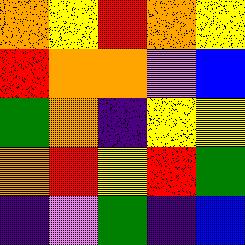[["orange", "yellow", "red", "orange", "yellow"], ["red", "orange", "orange", "violet", "blue"], ["green", "orange", "indigo", "yellow", "yellow"], ["orange", "red", "yellow", "red", "green"], ["indigo", "violet", "green", "indigo", "blue"]]